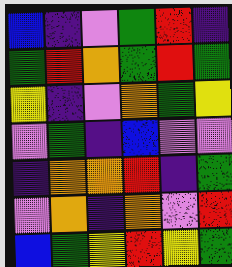[["blue", "indigo", "violet", "green", "red", "indigo"], ["green", "red", "orange", "green", "red", "green"], ["yellow", "indigo", "violet", "orange", "green", "yellow"], ["violet", "green", "indigo", "blue", "violet", "violet"], ["indigo", "orange", "orange", "red", "indigo", "green"], ["violet", "orange", "indigo", "orange", "violet", "red"], ["blue", "green", "yellow", "red", "yellow", "green"]]